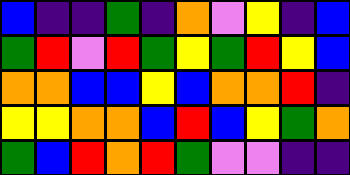[["blue", "indigo", "indigo", "green", "indigo", "orange", "violet", "yellow", "indigo", "blue"], ["green", "red", "violet", "red", "green", "yellow", "green", "red", "yellow", "blue"], ["orange", "orange", "blue", "blue", "yellow", "blue", "orange", "orange", "red", "indigo"], ["yellow", "yellow", "orange", "orange", "blue", "red", "blue", "yellow", "green", "orange"], ["green", "blue", "red", "orange", "red", "green", "violet", "violet", "indigo", "indigo"]]